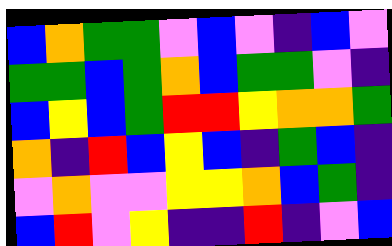[["blue", "orange", "green", "green", "violet", "blue", "violet", "indigo", "blue", "violet"], ["green", "green", "blue", "green", "orange", "blue", "green", "green", "violet", "indigo"], ["blue", "yellow", "blue", "green", "red", "red", "yellow", "orange", "orange", "green"], ["orange", "indigo", "red", "blue", "yellow", "blue", "indigo", "green", "blue", "indigo"], ["violet", "orange", "violet", "violet", "yellow", "yellow", "orange", "blue", "green", "indigo"], ["blue", "red", "violet", "yellow", "indigo", "indigo", "red", "indigo", "violet", "blue"]]